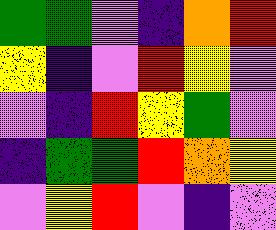[["green", "green", "violet", "indigo", "orange", "red"], ["yellow", "indigo", "violet", "red", "yellow", "violet"], ["violet", "indigo", "red", "yellow", "green", "violet"], ["indigo", "green", "green", "red", "orange", "yellow"], ["violet", "yellow", "red", "violet", "indigo", "violet"]]